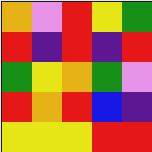[["orange", "violet", "red", "yellow", "green"], ["red", "indigo", "red", "indigo", "red"], ["green", "yellow", "orange", "green", "violet"], ["red", "orange", "red", "blue", "indigo"], ["yellow", "yellow", "yellow", "red", "red"]]